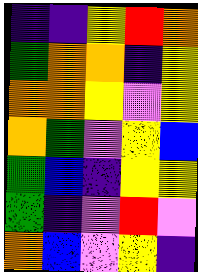[["indigo", "indigo", "yellow", "red", "orange"], ["green", "orange", "orange", "indigo", "yellow"], ["orange", "orange", "yellow", "violet", "yellow"], ["orange", "green", "violet", "yellow", "blue"], ["green", "blue", "indigo", "yellow", "yellow"], ["green", "indigo", "violet", "red", "violet"], ["orange", "blue", "violet", "yellow", "indigo"]]